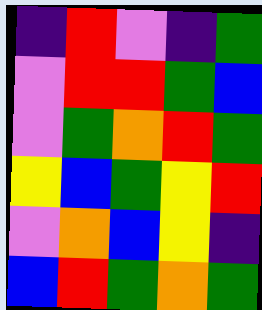[["indigo", "red", "violet", "indigo", "green"], ["violet", "red", "red", "green", "blue"], ["violet", "green", "orange", "red", "green"], ["yellow", "blue", "green", "yellow", "red"], ["violet", "orange", "blue", "yellow", "indigo"], ["blue", "red", "green", "orange", "green"]]